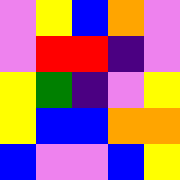[["violet", "yellow", "blue", "orange", "violet"], ["violet", "red", "red", "indigo", "violet"], ["yellow", "green", "indigo", "violet", "yellow"], ["yellow", "blue", "blue", "orange", "orange"], ["blue", "violet", "violet", "blue", "yellow"]]